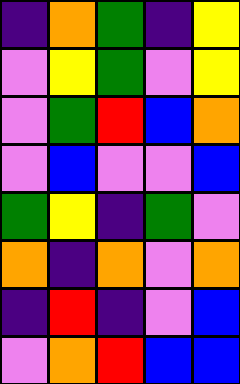[["indigo", "orange", "green", "indigo", "yellow"], ["violet", "yellow", "green", "violet", "yellow"], ["violet", "green", "red", "blue", "orange"], ["violet", "blue", "violet", "violet", "blue"], ["green", "yellow", "indigo", "green", "violet"], ["orange", "indigo", "orange", "violet", "orange"], ["indigo", "red", "indigo", "violet", "blue"], ["violet", "orange", "red", "blue", "blue"]]